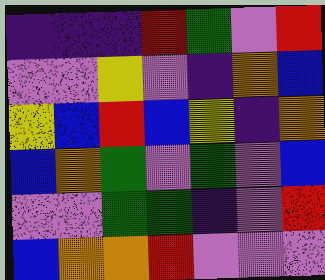[["indigo", "indigo", "indigo", "red", "green", "violet", "red"], ["violet", "violet", "yellow", "violet", "indigo", "orange", "blue"], ["yellow", "blue", "red", "blue", "yellow", "indigo", "orange"], ["blue", "orange", "green", "violet", "green", "violet", "blue"], ["violet", "violet", "green", "green", "indigo", "violet", "red"], ["blue", "orange", "orange", "red", "violet", "violet", "violet"]]